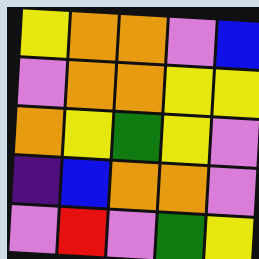[["yellow", "orange", "orange", "violet", "blue"], ["violet", "orange", "orange", "yellow", "yellow"], ["orange", "yellow", "green", "yellow", "violet"], ["indigo", "blue", "orange", "orange", "violet"], ["violet", "red", "violet", "green", "yellow"]]